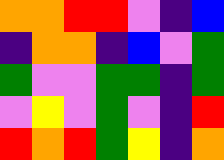[["orange", "orange", "red", "red", "violet", "indigo", "blue"], ["indigo", "orange", "orange", "indigo", "blue", "violet", "green"], ["green", "violet", "violet", "green", "green", "indigo", "green"], ["violet", "yellow", "violet", "green", "violet", "indigo", "red"], ["red", "orange", "red", "green", "yellow", "indigo", "orange"]]